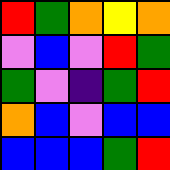[["red", "green", "orange", "yellow", "orange"], ["violet", "blue", "violet", "red", "green"], ["green", "violet", "indigo", "green", "red"], ["orange", "blue", "violet", "blue", "blue"], ["blue", "blue", "blue", "green", "red"]]